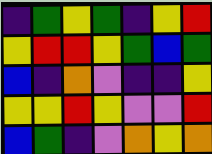[["indigo", "green", "yellow", "green", "indigo", "yellow", "red"], ["yellow", "red", "red", "yellow", "green", "blue", "green"], ["blue", "indigo", "orange", "violet", "indigo", "indigo", "yellow"], ["yellow", "yellow", "red", "yellow", "violet", "violet", "red"], ["blue", "green", "indigo", "violet", "orange", "yellow", "orange"]]